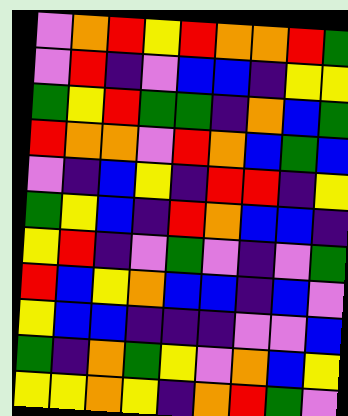[["violet", "orange", "red", "yellow", "red", "orange", "orange", "red", "green"], ["violet", "red", "indigo", "violet", "blue", "blue", "indigo", "yellow", "yellow"], ["green", "yellow", "red", "green", "green", "indigo", "orange", "blue", "green"], ["red", "orange", "orange", "violet", "red", "orange", "blue", "green", "blue"], ["violet", "indigo", "blue", "yellow", "indigo", "red", "red", "indigo", "yellow"], ["green", "yellow", "blue", "indigo", "red", "orange", "blue", "blue", "indigo"], ["yellow", "red", "indigo", "violet", "green", "violet", "indigo", "violet", "green"], ["red", "blue", "yellow", "orange", "blue", "blue", "indigo", "blue", "violet"], ["yellow", "blue", "blue", "indigo", "indigo", "indigo", "violet", "violet", "blue"], ["green", "indigo", "orange", "green", "yellow", "violet", "orange", "blue", "yellow"], ["yellow", "yellow", "orange", "yellow", "indigo", "orange", "red", "green", "violet"]]